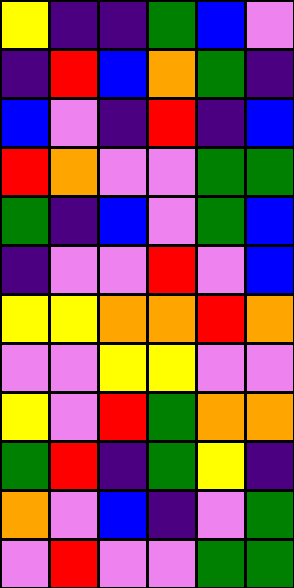[["yellow", "indigo", "indigo", "green", "blue", "violet"], ["indigo", "red", "blue", "orange", "green", "indigo"], ["blue", "violet", "indigo", "red", "indigo", "blue"], ["red", "orange", "violet", "violet", "green", "green"], ["green", "indigo", "blue", "violet", "green", "blue"], ["indigo", "violet", "violet", "red", "violet", "blue"], ["yellow", "yellow", "orange", "orange", "red", "orange"], ["violet", "violet", "yellow", "yellow", "violet", "violet"], ["yellow", "violet", "red", "green", "orange", "orange"], ["green", "red", "indigo", "green", "yellow", "indigo"], ["orange", "violet", "blue", "indigo", "violet", "green"], ["violet", "red", "violet", "violet", "green", "green"]]